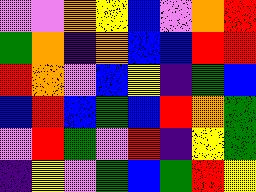[["violet", "violet", "orange", "yellow", "blue", "violet", "orange", "red"], ["green", "orange", "indigo", "orange", "blue", "blue", "red", "red"], ["red", "orange", "violet", "blue", "yellow", "indigo", "green", "blue"], ["blue", "red", "blue", "green", "blue", "red", "orange", "green"], ["violet", "red", "green", "violet", "red", "indigo", "yellow", "green"], ["indigo", "yellow", "violet", "green", "blue", "green", "red", "yellow"]]